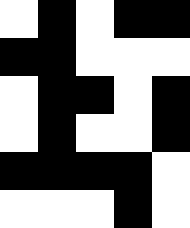[["white", "black", "white", "black", "black"], ["black", "black", "white", "white", "white"], ["white", "black", "black", "white", "black"], ["white", "black", "white", "white", "black"], ["black", "black", "black", "black", "white"], ["white", "white", "white", "black", "white"]]